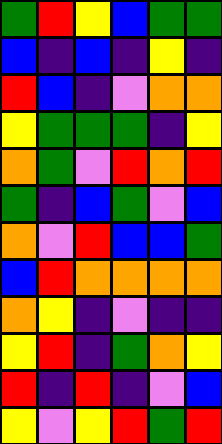[["green", "red", "yellow", "blue", "green", "green"], ["blue", "indigo", "blue", "indigo", "yellow", "indigo"], ["red", "blue", "indigo", "violet", "orange", "orange"], ["yellow", "green", "green", "green", "indigo", "yellow"], ["orange", "green", "violet", "red", "orange", "red"], ["green", "indigo", "blue", "green", "violet", "blue"], ["orange", "violet", "red", "blue", "blue", "green"], ["blue", "red", "orange", "orange", "orange", "orange"], ["orange", "yellow", "indigo", "violet", "indigo", "indigo"], ["yellow", "red", "indigo", "green", "orange", "yellow"], ["red", "indigo", "red", "indigo", "violet", "blue"], ["yellow", "violet", "yellow", "red", "green", "red"]]